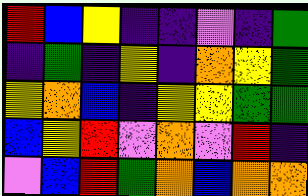[["red", "blue", "yellow", "indigo", "indigo", "violet", "indigo", "green"], ["indigo", "green", "indigo", "yellow", "indigo", "orange", "yellow", "green"], ["yellow", "orange", "blue", "indigo", "yellow", "yellow", "green", "green"], ["blue", "yellow", "red", "violet", "orange", "violet", "red", "indigo"], ["violet", "blue", "red", "green", "orange", "blue", "orange", "orange"]]